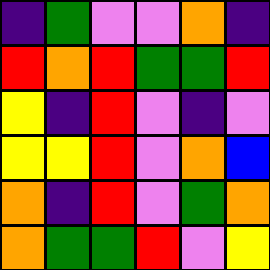[["indigo", "green", "violet", "violet", "orange", "indigo"], ["red", "orange", "red", "green", "green", "red"], ["yellow", "indigo", "red", "violet", "indigo", "violet"], ["yellow", "yellow", "red", "violet", "orange", "blue"], ["orange", "indigo", "red", "violet", "green", "orange"], ["orange", "green", "green", "red", "violet", "yellow"]]